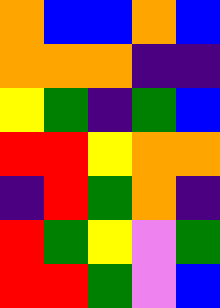[["orange", "blue", "blue", "orange", "blue"], ["orange", "orange", "orange", "indigo", "indigo"], ["yellow", "green", "indigo", "green", "blue"], ["red", "red", "yellow", "orange", "orange"], ["indigo", "red", "green", "orange", "indigo"], ["red", "green", "yellow", "violet", "green"], ["red", "red", "green", "violet", "blue"]]